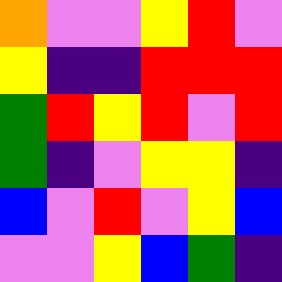[["orange", "violet", "violet", "yellow", "red", "violet"], ["yellow", "indigo", "indigo", "red", "red", "red"], ["green", "red", "yellow", "red", "violet", "red"], ["green", "indigo", "violet", "yellow", "yellow", "indigo"], ["blue", "violet", "red", "violet", "yellow", "blue"], ["violet", "violet", "yellow", "blue", "green", "indigo"]]